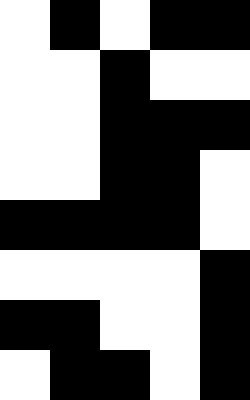[["white", "black", "white", "black", "black"], ["white", "white", "black", "white", "white"], ["white", "white", "black", "black", "black"], ["white", "white", "black", "black", "white"], ["black", "black", "black", "black", "white"], ["white", "white", "white", "white", "black"], ["black", "black", "white", "white", "black"], ["white", "black", "black", "white", "black"]]